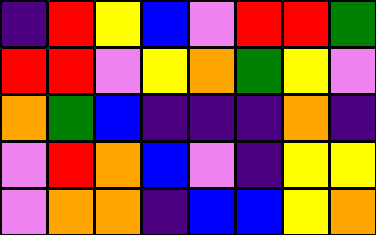[["indigo", "red", "yellow", "blue", "violet", "red", "red", "green"], ["red", "red", "violet", "yellow", "orange", "green", "yellow", "violet"], ["orange", "green", "blue", "indigo", "indigo", "indigo", "orange", "indigo"], ["violet", "red", "orange", "blue", "violet", "indigo", "yellow", "yellow"], ["violet", "orange", "orange", "indigo", "blue", "blue", "yellow", "orange"]]